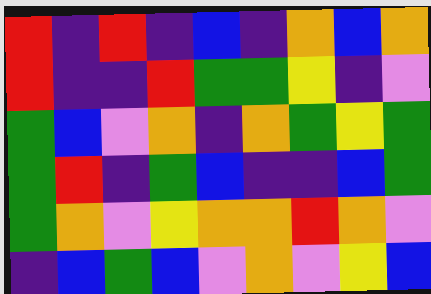[["red", "indigo", "red", "indigo", "blue", "indigo", "orange", "blue", "orange"], ["red", "indigo", "indigo", "red", "green", "green", "yellow", "indigo", "violet"], ["green", "blue", "violet", "orange", "indigo", "orange", "green", "yellow", "green"], ["green", "red", "indigo", "green", "blue", "indigo", "indigo", "blue", "green"], ["green", "orange", "violet", "yellow", "orange", "orange", "red", "orange", "violet"], ["indigo", "blue", "green", "blue", "violet", "orange", "violet", "yellow", "blue"]]